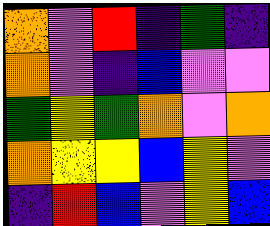[["orange", "violet", "red", "indigo", "green", "indigo"], ["orange", "violet", "indigo", "blue", "violet", "violet"], ["green", "yellow", "green", "orange", "violet", "orange"], ["orange", "yellow", "yellow", "blue", "yellow", "violet"], ["indigo", "red", "blue", "violet", "yellow", "blue"]]